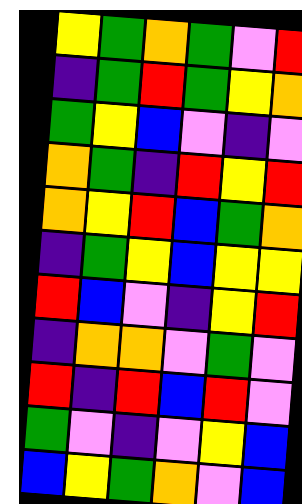[["yellow", "green", "orange", "green", "violet", "red"], ["indigo", "green", "red", "green", "yellow", "orange"], ["green", "yellow", "blue", "violet", "indigo", "violet"], ["orange", "green", "indigo", "red", "yellow", "red"], ["orange", "yellow", "red", "blue", "green", "orange"], ["indigo", "green", "yellow", "blue", "yellow", "yellow"], ["red", "blue", "violet", "indigo", "yellow", "red"], ["indigo", "orange", "orange", "violet", "green", "violet"], ["red", "indigo", "red", "blue", "red", "violet"], ["green", "violet", "indigo", "violet", "yellow", "blue"], ["blue", "yellow", "green", "orange", "violet", "blue"]]